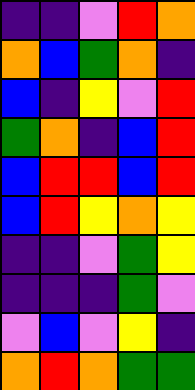[["indigo", "indigo", "violet", "red", "orange"], ["orange", "blue", "green", "orange", "indigo"], ["blue", "indigo", "yellow", "violet", "red"], ["green", "orange", "indigo", "blue", "red"], ["blue", "red", "red", "blue", "red"], ["blue", "red", "yellow", "orange", "yellow"], ["indigo", "indigo", "violet", "green", "yellow"], ["indigo", "indigo", "indigo", "green", "violet"], ["violet", "blue", "violet", "yellow", "indigo"], ["orange", "red", "orange", "green", "green"]]